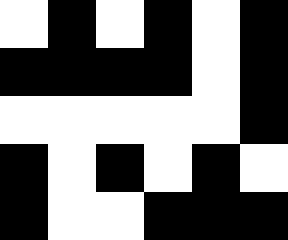[["white", "black", "white", "black", "white", "black"], ["black", "black", "black", "black", "white", "black"], ["white", "white", "white", "white", "white", "black"], ["black", "white", "black", "white", "black", "white"], ["black", "white", "white", "black", "black", "black"]]